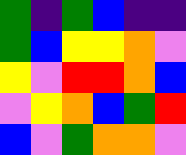[["green", "indigo", "green", "blue", "indigo", "indigo"], ["green", "blue", "yellow", "yellow", "orange", "violet"], ["yellow", "violet", "red", "red", "orange", "blue"], ["violet", "yellow", "orange", "blue", "green", "red"], ["blue", "violet", "green", "orange", "orange", "violet"]]